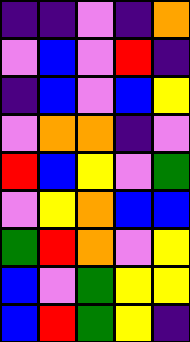[["indigo", "indigo", "violet", "indigo", "orange"], ["violet", "blue", "violet", "red", "indigo"], ["indigo", "blue", "violet", "blue", "yellow"], ["violet", "orange", "orange", "indigo", "violet"], ["red", "blue", "yellow", "violet", "green"], ["violet", "yellow", "orange", "blue", "blue"], ["green", "red", "orange", "violet", "yellow"], ["blue", "violet", "green", "yellow", "yellow"], ["blue", "red", "green", "yellow", "indigo"]]